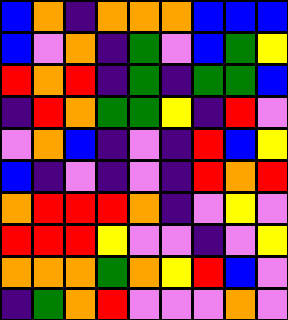[["blue", "orange", "indigo", "orange", "orange", "orange", "blue", "blue", "blue"], ["blue", "violet", "orange", "indigo", "green", "violet", "blue", "green", "yellow"], ["red", "orange", "red", "indigo", "green", "indigo", "green", "green", "blue"], ["indigo", "red", "orange", "green", "green", "yellow", "indigo", "red", "violet"], ["violet", "orange", "blue", "indigo", "violet", "indigo", "red", "blue", "yellow"], ["blue", "indigo", "violet", "indigo", "violet", "indigo", "red", "orange", "red"], ["orange", "red", "red", "red", "orange", "indigo", "violet", "yellow", "violet"], ["red", "red", "red", "yellow", "violet", "violet", "indigo", "violet", "yellow"], ["orange", "orange", "orange", "green", "orange", "yellow", "red", "blue", "violet"], ["indigo", "green", "orange", "red", "violet", "violet", "violet", "orange", "violet"]]